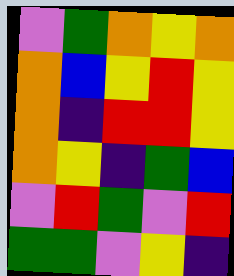[["violet", "green", "orange", "yellow", "orange"], ["orange", "blue", "yellow", "red", "yellow"], ["orange", "indigo", "red", "red", "yellow"], ["orange", "yellow", "indigo", "green", "blue"], ["violet", "red", "green", "violet", "red"], ["green", "green", "violet", "yellow", "indigo"]]